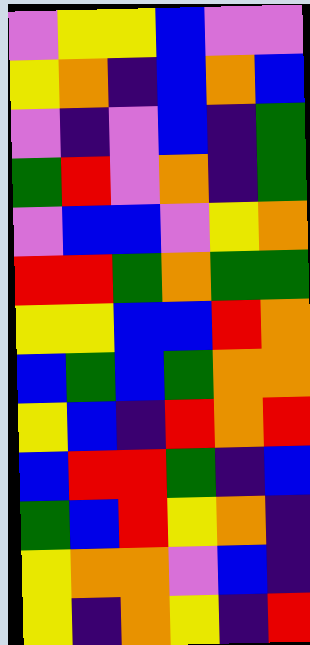[["violet", "yellow", "yellow", "blue", "violet", "violet"], ["yellow", "orange", "indigo", "blue", "orange", "blue"], ["violet", "indigo", "violet", "blue", "indigo", "green"], ["green", "red", "violet", "orange", "indigo", "green"], ["violet", "blue", "blue", "violet", "yellow", "orange"], ["red", "red", "green", "orange", "green", "green"], ["yellow", "yellow", "blue", "blue", "red", "orange"], ["blue", "green", "blue", "green", "orange", "orange"], ["yellow", "blue", "indigo", "red", "orange", "red"], ["blue", "red", "red", "green", "indigo", "blue"], ["green", "blue", "red", "yellow", "orange", "indigo"], ["yellow", "orange", "orange", "violet", "blue", "indigo"], ["yellow", "indigo", "orange", "yellow", "indigo", "red"]]